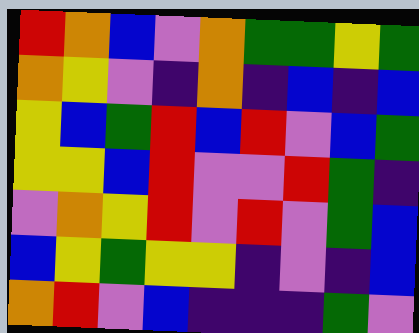[["red", "orange", "blue", "violet", "orange", "green", "green", "yellow", "green"], ["orange", "yellow", "violet", "indigo", "orange", "indigo", "blue", "indigo", "blue"], ["yellow", "blue", "green", "red", "blue", "red", "violet", "blue", "green"], ["yellow", "yellow", "blue", "red", "violet", "violet", "red", "green", "indigo"], ["violet", "orange", "yellow", "red", "violet", "red", "violet", "green", "blue"], ["blue", "yellow", "green", "yellow", "yellow", "indigo", "violet", "indigo", "blue"], ["orange", "red", "violet", "blue", "indigo", "indigo", "indigo", "green", "violet"]]